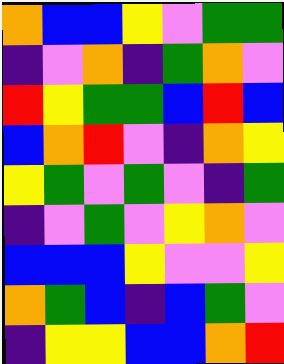[["orange", "blue", "blue", "yellow", "violet", "green", "green"], ["indigo", "violet", "orange", "indigo", "green", "orange", "violet"], ["red", "yellow", "green", "green", "blue", "red", "blue"], ["blue", "orange", "red", "violet", "indigo", "orange", "yellow"], ["yellow", "green", "violet", "green", "violet", "indigo", "green"], ["indigo", "violet", "green", "violet", "yellow", "orange", "violet"], ["blue", "blue", "blue", "yellow", "violet", "violet", "yellow"], ["orange", "green", "blue", "indigo", "blue", "green", "violet"], ["indigo", "yellow", "yellow", "blue", "blue", "orange", "red"]]